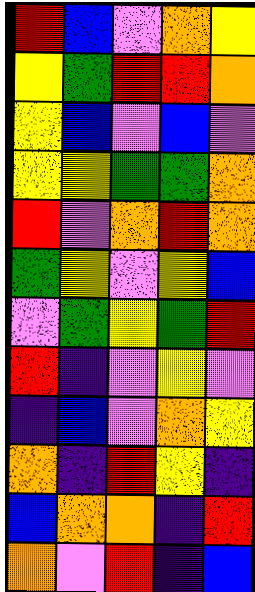[["red", "blue", "violet", "orange", "yellow"], ["yellow", "green", "red", "red", "orange"], ["yellow", "blue", "violet", "blue", "violet"], ["yellow", "yellow", "green", "green", "orange"], ["red", "violet", "orange", "red", "orange"], ["green", "yellow", "violet", "yellow", "blue"], ["violet", "green", "yellow", "green", "red"], ["red", "indigo", "violet", "yellow", "violet"], ["indigo", "blue", "violet", "orange", "yellow"], ["orange", "indigo", "red", "yellow", "indigo"], ["blue", "orange", "orange", "indigo", "red"], ["orange", "violet", "red", "indigo", "blue"]]